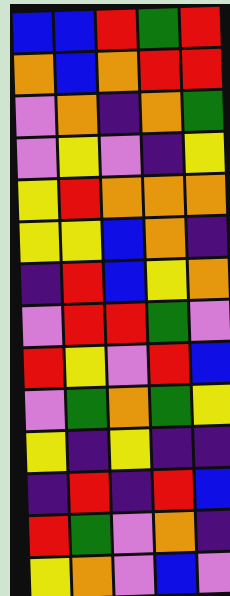[["blue", "blue", "red", "green", "red"], ["orange", "blue", "orange", "red", "red"], ["violet", "orange", "indigo", "orange", "green"], ["violet", "yellow", "violet", "indigo", "yellow"], ["yellow", "red", "orange", "orange", "orange"], ["yellow", "yellow", "blue", "orange", "indigo"], ["indigo", "red", "blue", "yellow", "orange"], ["violet", "red", "red", "green", "violet"], ["red", "yellow", "violet", "red", "blue"], ["violet", "green", "orange", "green", "yellow"], ["yellow", "indigo", "yellow", "indigo", "indigo"], ["indigo", "red", "indigo", "red", "blue"], ["red", "green", "violet", "orange", "indigo"], ["yellow", "orange", "violet", "blue", "violet"]]